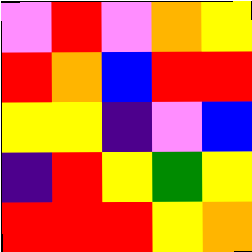[["violet", "red", "violet", "orange", "yellow"], ["red", "orange", "blue", "red", "red"], ["yellow", "yellow", "indigo", "violet", "blue"], ["indigo", "red", "yellow", "green", "yellow"], ["red", "red", "red", "yellow", "orange"]]